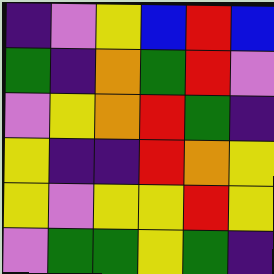[["indigo", "violet", "yellow", "blue", "red", "blue"], ["green", "indigo", "orange", "green", "red", "violet"], ["violet", "yellow", "orange", "red", "green", "indigo"], ["yellow", "indigo", "indigo", "red", "orange", "yellow"], ["yellow", "violet", "yellow", "yellow", "red", "yellow"], ["violet", "green", "green", "yellow", "green", "indigo"]]